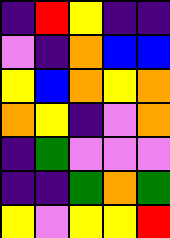[["indigo", "red", "yellow", "indigo", "indigo"], ["violet", "indigo", "orange", "blue", "blue"], ["yellow", "blue", "orange", "yellow", "orange"], ["orange", "yellow", "indigo", "violet", "orange"], ["indigo", "green", "violet", "violet", "violet"], ["indigo", "indigo", "green", "orange", "green"], ["yellow", "violet", "yellow", "yellow", "red"]]